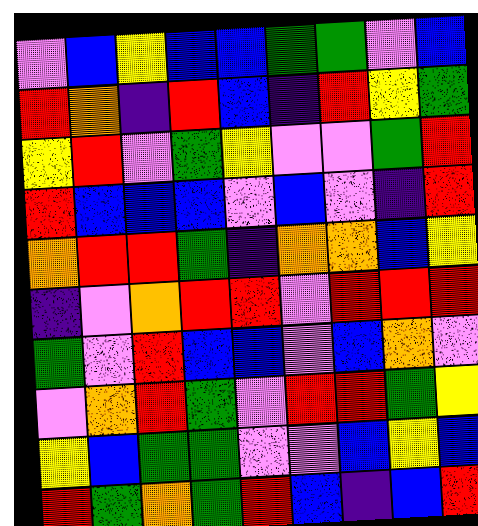[["violet", "blue", "yellow", "blue", "blue", "green", "green", "violet", "blue"], ["red", "orange", "indigo", "red", "blue", "indigo", "red", "yellow", "green"], ["yellow", "red", "violet", "green", "yellow", "violet", "violet", "green", "red"], ["red", "blue", "blue", "blue", "violet", "blue", "violet", "indigo", "red"], ["orange", "red", "red", "green", "indigo", "orange", "orange", "blue", "yellow"], ["indigo", "violet", "orange", "red", "red", "violet", "red", "red", "red"], ["green", "violet", "red", "blue", "blue", "violet", "blue", "orange", "violet"], ["violet", "orange", "red", "green", "violet", "red", "red", "green", "yellow"], ["yellow", "blue", "green", "green", "violet", "violet", "blue", "yellow", "blue"], ["red", "green", "orange", "green", "red", "blue", "indigo", "blue", "red"]]